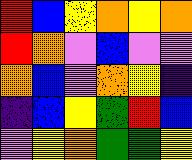[["red", "blue", "yellow", "orange", "yellow", "orange"], ["red", "orange", "violet", "blue", "violet", "violet"], ["orange", "blue", "violet", "orange", "yellow", "indigo"], ["indigo", "blue", "yellow", "green", "red", "blue"], ["violet", "yellow", "orange", "green", "green", "yellow"]]